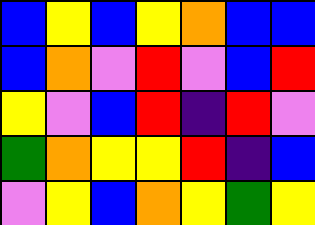[["blue", "yellow", "blue", "yellow", "orange", "blue", "blue"], ["blue", "orange", "violet", "red", "violet", "blue", "red"], ["yellow", "violet", "blue", "red", "indigo", "red", "violet"], ["green", "orange", "yellow", "yellow", "red", "indigo", "blue"], ["violet", "yellow", "blue", "orange", "yellow", "green", "yellow"]]